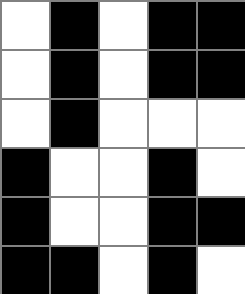[["white", "black", "white", "black", "black"], ["white", "black", "white", "black", "black"], ["white", "black", "white", "white", "white"], ["black", "white", "white", "black", "white"], ["black", "white", "white", "black", "black"], ["black", "black", "white", "black", "white"]]